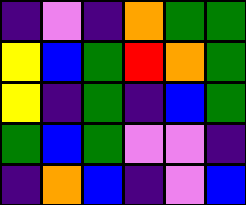[["indigo", "violet", "indigo", "orange", "green", "green"], ["yellow", "blue", "green", "red", "orange", "green"], ["yellow", "indigo", "green", "indigo", "blue", "green"], ["green", "blue", "green", "violet", "violet", "indigo"], ["indigo", "orange", "blue", "indigo", "violet", "blue"]]